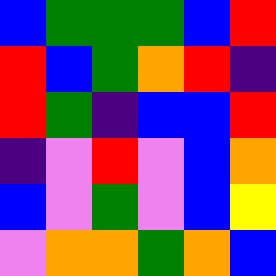[["blue", "green", "green", "green", "blue", "red"], ["red", "blue", "green", "orange", "red", "indigo"], ["red", "green", "indigo", "blue", "blue", "red"], ["indigo", "violet", "red", "violet", "blue", "orange"], ["blue", "violet", "green", "violet", "blue", "yellow"], ["violet", "orange", "orange", "green", "orange", "blue"]]